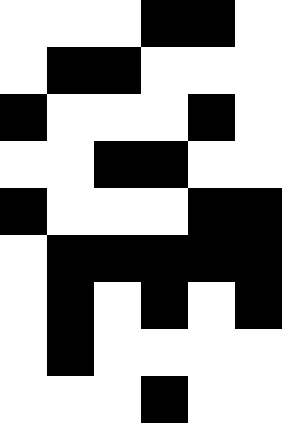[["white", "white", "white", "black", "black", "white"], ["white", "black", "black", "white", "white", "white"], ["black", "white", "white", "white", "black", "white"], ["white", "white", "black", "black", "white", "white"], ["black", "white", "white", "white", "black", "black"], ["white", "black", "black", "black", "black", "black"], ["white", "black", "white", "black", "white", "black"], ["white", "black", "white", "white", "white", "white"], ["white", "white", "white", "black", "white", "white"]]